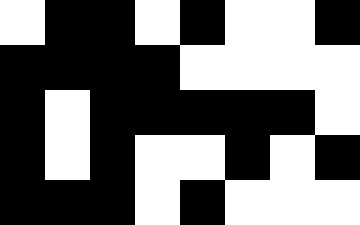[["white", "black", "black", "white", "black", "white", "white", "black"], ["black", "black", "black", "black", "white", "white", "white", "white"], ["black", "white", "black", "black", "black", "black", "black", "white"], ["black", "white", "black", "white", "white", "black", "white", "black"], ["black", "black", "black", "white", "black", "white", "white", "white"]]